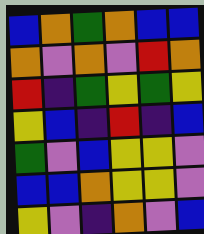[["blue", "orange", "green", "orange", "blue", "blue"], ["orange", "violet", "orange", "violet", "red", "orange"], ["red", "indigo", "green", "yellow", "green", "yellow"], ["yellow", "blue", "indigo", "red", "indigo", "blue"], ["green", "violet", "blue", "yellow", "yellow", "violet"], ["blue", "blue", "orange", "yellow", "yellow", "violet"], ["yellow", "violet", "indigo", "orange", "violet", "blue"]]